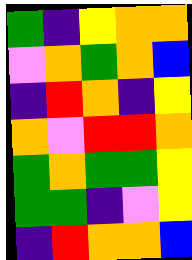[["green", "indigo", "yellow", "orange", "orange"], ["violet", "orange", "green", "orange", "blue"], ["indigo", "red", "orange", "indigo", "yellow"], ["orange", "violet", "red", "red", "orange"], ["green", "orange", "green", "green", "yellow"], ["green", "green", "indigo", "violet", "yellow"], ["indigo", "red", "orange", "orange", "blue"]]